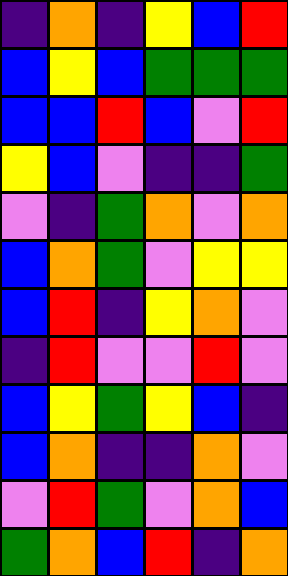[["indigo", "orange", "indigo", "yellow", "blue", "red"], ["blue", "yellow", "blue", "green", "green", "green"], ["blue", "blue", "red", "blue", "violet", "red"], ["yellow", "blue", "violet", "indigo", "indigo", "green"], ["violet", "indigo", "green", "orange", "violet", "orange"], ["blue", "orange", "green", "violet", "yellow", "yellow"], ["blue", "red", "indigo", "yellow", "orange", "violet"], ["indigo", "red", "violet", "violet", "red", "violet"], ["blue", "yellow", "green", "yellow", "blue", "indigo"], ["blue", "orange", "indigo", "indigo", "orange", "violet"], ["violet", "red", "green", "violet", "orange", "blue"], ["green", "orange", "blue", "red", "indigo", "orange"]]